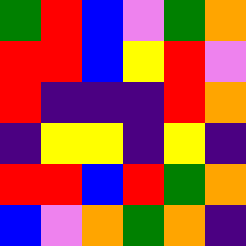[["green", "red", "blue", "violet", "green", "orange"], ["red", "red", "blue", "yellow", "red", "violet"], ["red", "indigo", "indigo", "indigo", "red", "orange"], ["indigo", "yellow", "yellow", "indigo", "yellow", "indigo"], ["red", "red", "blue", "red", "green", "orange"], ["blue", "violet", "orange", "green", "orange", "indigo"]]